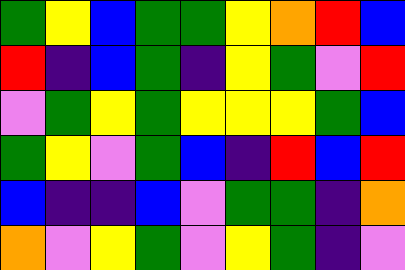[["green", "yellow", "blue", "green", "green", "yellow", "orange", "red", "blue"], ["red", "indigo", "blue", "green", "indigo", "yellow", "green", "violet", "red"], ["violet", "green", "yellow", "green", "yellow", "yellow", "yellow", "green", "blue"], ["green", "yellow", "violet", "green", "blue", "indigo", "red", "blue", "red"], ["blue", "indigo", "indigo", "blue", "violet", "green", "green", "indigo", "orange"], ["orange", "violet", "yellow", "green", "violet", "yellow", "green", "indigo", "violet"]]